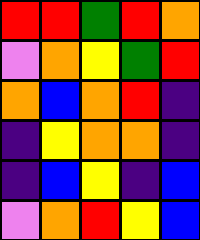[["red", "red", "green", "red", "orange"], ["violet", "orange", "yellow", "green", "red"], ["orange", "blue", "orange", "red", "indigo"], ["indigo", "yellow", "orange", "orange", "indigo"], ["indigo", "blue", "yellow", "indigo", "blue"], ["violet", "orange", "red", "yellow", "blue"]]